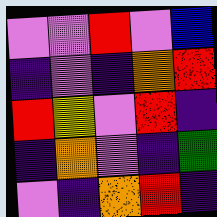[["violet", "violet", "red", "violet", "blue"], ["indigo", "violet", "indigo", "orange", "red"], ["red", "yellow", "violet", "red", "indigo"], ["indigo", "orange", "violet", "indigo", "green"], ["violet", "indigo", "orange", "red", "indigo"]]